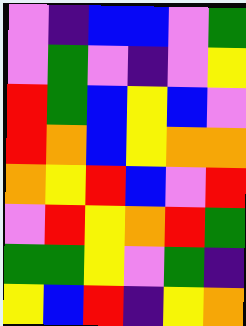[["violet", "indigo", "blue", "blue", "violet", "green"], ["violet", "green", "violet", "indigo", "violet", "yellow"], ["red", "green", "blue", "yellow", "blue", "violet"], ["red", "orange", "blue", "yellow", "orange", "orange"], ["orange", "yellow", "red", "blue", "violet", "red"], ["violet", "red", "yellow", "orange", "red", "green"], ["green", "green", "yellow", "violet", "green", "indigo"], ["yellow", "blue", "red", "indigo", "yellow", "orange"]]